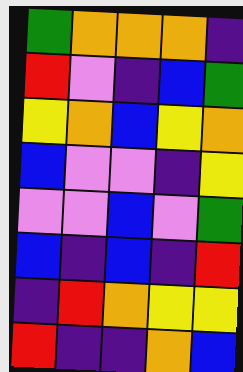[["green", "orange", "orange", "orange", "indigo"], ["red", "violet", "indigo", "blue", "green"], ["yellow", "orange", "blue", "yellow", "orange"], ["blue", "violet", "violet", "indigo", "yellow"], ["violet", "violet", "blue", "violet", "green"], ["blue", "indigo", "blue", "indigo", "red"], ["indigo", "red", "orange", "yellow", "yellow"], ["red", "indigo", "indigo", "orange", "blue"]]